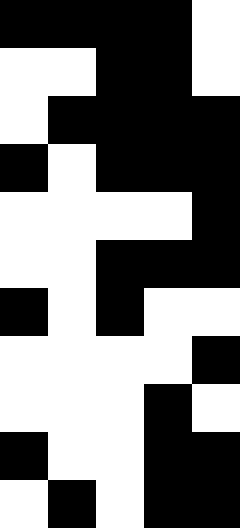[["black", "black", "black", "black", "white"], ["white", "white", "black", "black", "white"], ["white", "black", "black", "black", "black"], ["black", "white", "black", "black", "black"], ["white", "white", "white", "white", "black"], ["white", "white", "black", "black", "black"], ["black", "white", "black", "white", "white"], ["white", "white", "white", "white", "black"], ["white", "white", "white", "black", "white"], ["black", "white", "white", "black", "black"], ["white", "black", "white", "black", "black"]]